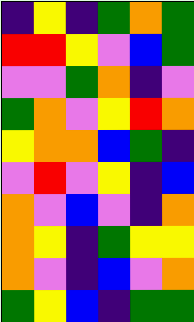[["indigo", "yellow", "indigo", "green", "orange", "green"], ["red", "red", "yellow", "violet", "blue", "green"], ["violet", "violet", "green", "orange", "indigo", "violet"], ["green", "orange", "violet", "yellow", "red", "orange"], ["yellow", "orange", "orange", "blue", "green", "indigo"], ["violet", "red", "violet", "yellow", "indigo", "blue"], ["orange", "violet", "blue", "violet", "indigo", "orange"], ["orange", "yellow", "indigo", "green", "yellow", "yellow"], ["orange", "violet", "indigo", "blue", "violet", "orange"], ["green", "yellow", "blue", "indigo", "green", "green"]]